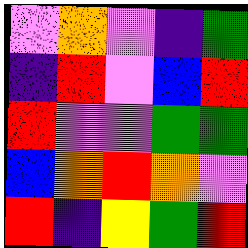[["violet", "orange", "violet", "indigo", "green"], ["indigo", "red", "violet", "blue", "red"], ["red", "violet", "violet", "green", "green"], ["blue", "orange", "red", "orange", "violet"], ["red", "indigo", "yellow", "green", "red"]]